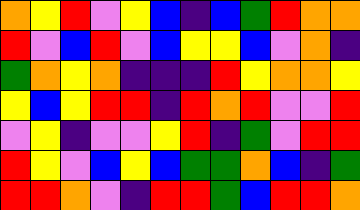[["orange", "yellow", "red", "violet", "yellow", "blue", "indigo", "blue", "green", "red", "orange", "orange"], ["red", "violet", "blue", "red", "violet", "blue", "yellow", "yellow", "blue", "violet", "orange", "indigo"], ["green", "orange", "yellow", "orange", "indigo", "indigo", "indigo", "red", "yellow", "orange", "orange", "yellow"], ["yellow", "blue", "yellow", "red", "red", "indigo", "red", "orange", "red", "violet", "violet", "red"], ["violet", "yellow", "indigo", "violet", "violet", "yellow", "red", "indigo", "green", "violet", "red", "red"], ["red", "yellow", "violet", "blue", "yellow", "blue", "green", "green", "orange", "blue", "indigo", "green"], ["red", "red", "orange", "violet", "indigo", "red", "red", "green", "blue", "red", "red", "orange"]]